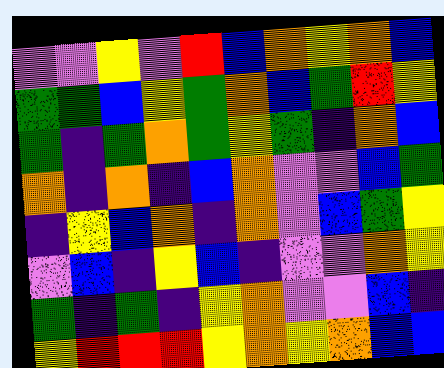[["violet", "violet", "yellow", "violet", "red", "blue", "orange", "yellow", "orange", "blue"], ["green", "green", "blue", "yellow", "green", "orange", "blue", "green", "red", "yellow"], ["green", "indigo", "green", "orange", "green", "yellow", "green", "indigo", "orange", "blue"], ["orange", "indigo", "orange", "indigo", "blue", "orange", "violet", "violet", "blue", "green"], ["indigo", "yellow", "blue", "orange", "indigo", "orange", "violet", "blue", "green", "yellow"], ["violet", "blue", "indigo", "yellow", "blue", "indigo", "violet", "violet", "orange", "yellow"], ["green", "indigo", "green", "indigo", "yellow", "orange", "violet", "violet", "blue", "indigo"], ["yellow", "red", "red", "red", "yellow", "orange", "yellow", "orange", "blue", "blue"]]